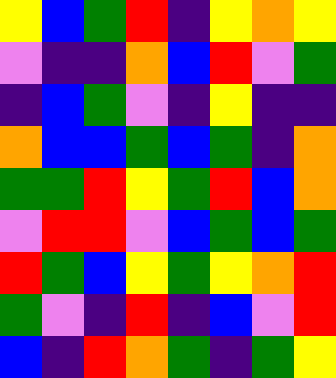[["yellow", "blue", "green", "red", "indigo", "yellow", "orange", "yellow"], ["violet", "indigo", "indigo", "orange", "blue", "red", "violet", "green"], ["indigo", "blue", "green", "violet", "indigo", "yellow", "indigo", "indigo"], ["orange", "blue", "blue", "green", "blue", "green", "indigo", "orange"], ["green", "green", "red", "yellow", "green", "red", "blue", "orange"], ["violet", "red", "red", "violet", "blue", "green", "blue", "green"], ["red", "green", "blue", "yellow", "green", "yellow", "orange", "red"], ["green", "violet", "indigo", "red", "indigo", "blue", "violet", "red"], ["blue", "indigo", "red", "orange", "green", "indigo", "green", "yellow"]]